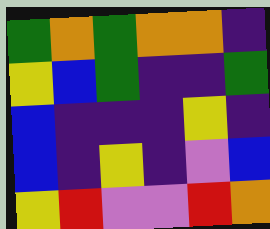[["green", "orange", "green", "orange", "orange", "indigo"], ["yellow", "blue", "green", "indigo", "indigo", "green"], ["blue", "indigo", "indigo", "indigo", "yellow", "indigo"], ["blue", "indigo", "yellow", "indigo", "violet", "blue"], ["yellow", "red", "violet", "violet", "red", "orange"]]